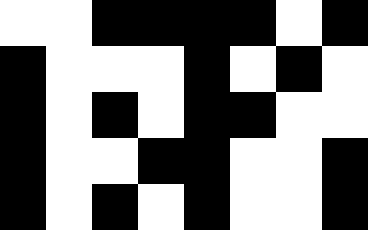[["white", "white", "black", "black", "black", "black", "white", "black"], ["black", "white", "white", "white", "black", "white", "black", "white"], ["black", "white", "black", "white", "black", "black", "white", "white"], ["black", "white", "white", "black", "black", "white", "white", "black"], ["black", "white", "black", "white", "black", "white", "white", "black"]]